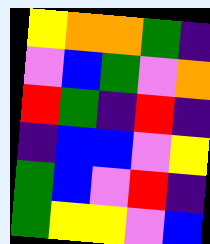[["yellow", "orange", "orange", "green", "indigo"], ["violet", "blue", "green", "violet", "orange"], ["red", "green", "indigo", "red", "indigo"], ["indigo", "blue", "blue", "violet", "yellow"], ["green", "blue", "violet", "red", "indigo"], ["green", "yellow", "yellow", "violet", "blue"]]